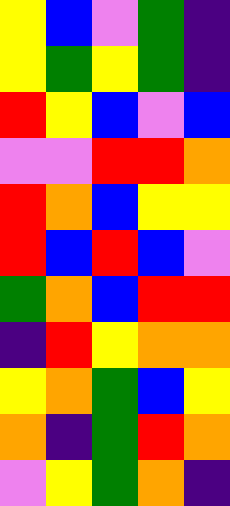[["yellow", "blue", "violet", "green", "indigo"], ["yellow", "green", "yellow", "green", "indigo"], ["red", "yellow", "blue", "violet", "blue"], ["violet", "violet", "red", "red", "orange"], ["red", "orange", "blue", "yellow", "yellow"], ["red", "blue", "red", "blue", "violet"], ["green", "orange", "blue", "red", "red"], ["indigo", "red", "yellow", "orange", "orange"], ["yellow", "orange", "green", "blue", "yellow"], ["orange", "indigo", "green", "red", "orange"], ["violet", "yellow", "green", "orange", "indigo"]]